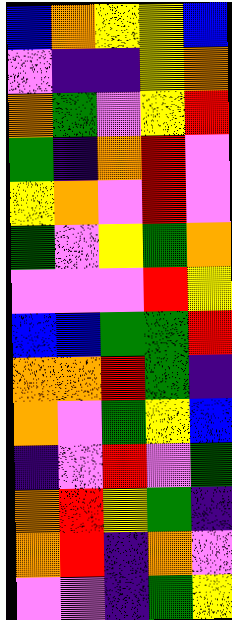[["blue", "orange", "yellow", "yellow", "blue"], ["violet", "indigo", "indigo", "yellow", "orange"], ["orange", "green", "violet", "yellow", "red"], ["green", "indigo", "orange", "red", "violet"], ["yellow", "orange", "violet", "red", "violet"], ["green", "violet", "yellow", "green", "orange"], ["violet", "violet", "violet", "red", "yellow"], ["blue", "blue", "green", "green", "red"], ["orange", "orange", "red", "green", "indigo"], ["orange", "violet", "green", "yellow", "blue"], ["indigo", "violet", "red", "violet", "green"], ["orange", "red", "yellow", "green", "indigo"], ["orange", "red", "indigo", "orange", "violet"], ["violet", "violet", "indigo", "green", "yellow"]]